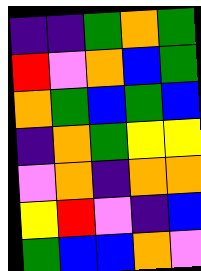[["indigo", "indigo", "green", "orange", "green"], ["red", "violet", "orange", "blue", "green"], ["orange", "green", "blue", "green", "blue"], ["indigo", "orange", "green", "yellow", "yellow"], ["violet", "orange", "indigo", "orange", "orange"], ["yellow", "red", "violet", "indigo", "blue"], ["green", "blue", "blue", "orange", "violet"]]